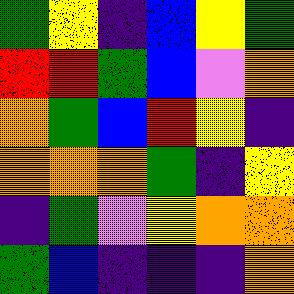[["green", "yellow", "indigo", "blue", "yellow", "green"], ["red", "red", "green", "blue", "violet", "orange"], ["orange", "green", "blue", "red", "yellow", "indigo"], ["orange", "orange", "orange", "green", "indigo", "yellow"], ["indigo", "green", "violet", "yellow", "orange", "orange"], ["green", "blue", "indigo", "indigo", "indigo", "orange"]]